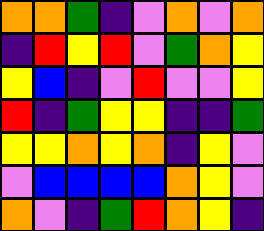[["orange", "orange", "green", "indigo", "violet", "orange", "violet", "orange"], ["indigo", "red", "yellow", "red", "violet", "green", "orange", "yellow"], ["yellow", "blue", "indigo", "violet", "red", "violet", "violet", "yellow"], ["red", "indigo", "green", "yellow", "yellow", "indigo", "indigo", "green"], ["yellow", "yellow", "orange", "yellow", "orange", "indigo", "yellow", "violet"], ["violet", "blue", "blue", "blue", "blue", "orange", "yellow", "violet"], ["orange", "violet", "indigo", "green", "red", "orange", "yellow", "indigo"]]